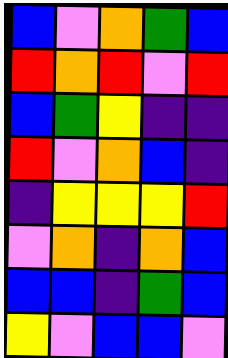[["blue", "violet", "orange", "green", "blue"], ["red", "orange", "red", "violet", "red"], ["blue", "green", "yellow", "indigo", "indigo"], ["red", "violet", "orange", "blue", "indigo"], ["indigo", "yellow", "yellow", "yellow", "red"], ["violet", "orange", "indigo", "orange", "blue"], ["blue", "blue", "indigo", "green", "blue"], ["yellow", "violet", "blue", "blue", "violet"]]